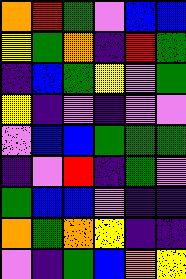[["orange", "red", "green", "violet", "blue", "blue"], ["yellow", "green", "orange", "indigo", "red", "green"], ["indigo", "blue", "green", "yellow", "violet", "green"], ["yellow", "indigo", "violet", "indigo", "violet", "violet"], ["violet", "blue", "blue", "green", "green", "green"], ["indigo", "violet", "red", "indigo", "green", "violet"], ["green", "blue", "blue", "violet", "indigo", "indigo"], ["orange", "green", "orange", "yellow", "indigo", "indigo"], ["violet", "indigo", "green", "blue", "orange", "yellow"]]